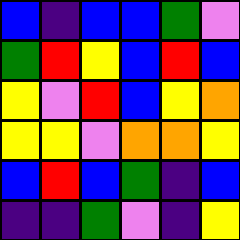[["blue", "indigo", "blue", "blue", "green", "violet"], ["green", "red", "yellow", "blue", "red", "blue"], ["yellow", "violet", "red", "blue", "yellow", "orange"], ["yellow", "yellow", "violet", "orange", "orange", "yellow"], ["blue", "red", "blue", "green", "indigo", "blue"], ["indigo", "indigo", "green", "violet", "indigo", "yellow"]]